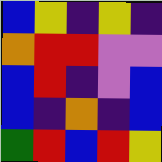[["blue", "yellow", "indigo", "yellow", "indigo"], ["orange", "red", "red", "violet", "violet"], ["blue", "red", "indigo", "violet", "blue"], ["blue", "indigo", "orange", "indigo", "blue"], ["green", "red", "blue", "red", "yellow"]]